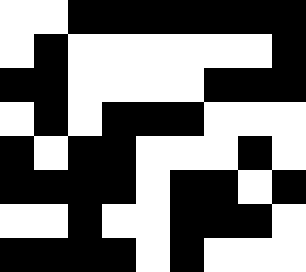[["white", "white", "black", "black", "black", "black", "black", "black", "black"], ["white", "black", "white", "white", "white", "white", "white", "white", "black"], ["black", "black", "white", "white", "white", "white", "black", "black", "black"], ["white", "black", "white", "black", "black", "black", "white", "white", "white"], ["black", "white", "black", "black", "white", "white", "white", "black", "white"], ["black", "black", "black", "black", "white", "black", "black", "white", "black"], ["white", "white", "black", "white", "white", "black", "black", "black", "white"], ["black", "black", "black", "black", "white", "black", "white", "white", "white"]]